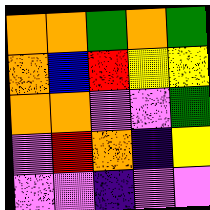[["orange", "orange", "green", "orange", "green"], ["orange", "blue", "red", "yellow", "yellow"], ["orange", "orange", "violet", "violet", "green"], ["violet", "red", "orange", "indigo", "yellow"], ["violet", "violet", "indigo", "violet", "violet"]]